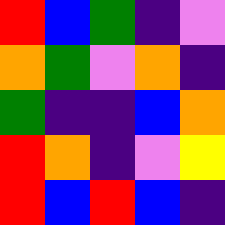[["red", "blue", "green", "indigo", "violet"], ["orange", "green", "violet", "orange", "indigo"], ["green", "indigo", "indigo", "blue", "orange"], ["red", "orange", "indigo", "violet", "yellow"], ["red", "blue", "red", "blue", "indigo"]]